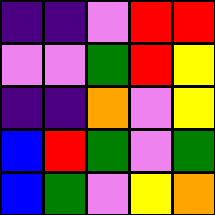[["indigo", "indigo", "violet", "red", "red"], ["violet", "violet", "green", "red", "yellow"], ["indigo", "indigo", "orange", "violet", "yellow"], ["blue", "red", "green", "violet", "green"], ["blue", "green", "violet", "yellow", "orange"]]